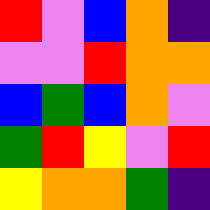[["red", "violet", "blue", "orange", "indigo"], ["violet", "violet", "red", "orange", "orange"], ["blue", "green", "blue", "orange", "violet"], ["green", "red", "yellow", "violet", "red"], ["yellow", "orange", "orange", "green", "indigo"]]